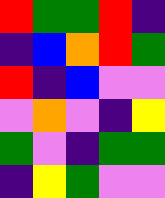[["red", "green", "green", "red", "indigo"], ["indigo", "blue", "orange", "red", "green"], ["red", "indigo", "blue", "violet", "violet"], ["violet", "orange", "violet", "indigo", "yellow"], ["green", "violet", "indigo", "green", "green"], ["indigo", "yellow", "green", "violet", "violet"]]